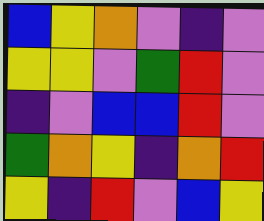[["blue", "yellow", "orange", "violet", "indigo", "violet"], ["yellow", "yellow", "violet", "green", "red", "violet"], ["indigo", "violet", "blue", "blue", "red", "violet"], ["green", "orange", "yellow", "indigo", "orange", "red"], ["yellow", "indigo", "red", "violet", "blue", "yellow"]]